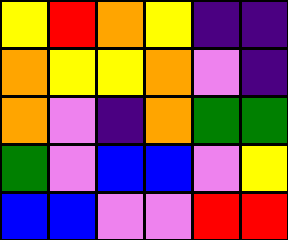[["yellow", "red", "orange", "yellow", "indigo", "indigo"], ["orange", "yellow", "yellow", "orange", "violet", "indigo"], ["orange", "violet", "indigo", "orange", "green", "green"], ["green", "violet", "blue", "blue", "violet", "yellow"], ["blue", "blue", "violet", "violet", "red", "red"]]